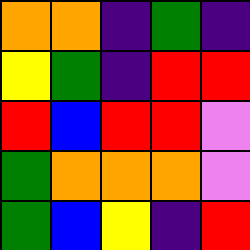[["orange", "orange", "indigo", "green", "indigo"], ["yellow", "green", "indigo", "red", "red"], ["red", "blue", "red", "red", "violet"], ["green", "orange", "orange", "orange", "violet"], ["green", "blue", "yellow", "indigo", "red"]]